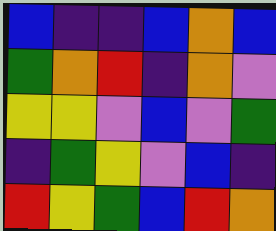[["blue", "indigo", "indigo", "blue", "orange", "blue"], ["green", "orange", "red", "indigo", "orange", "violet"], ["yellow", "yellow", "violet", "blue", "violet", "green"], ["indigo", "green", "yellow", "violet", "blue", "indigo"], ["red", "yellow", "green", "blue", "red", "orange"]]